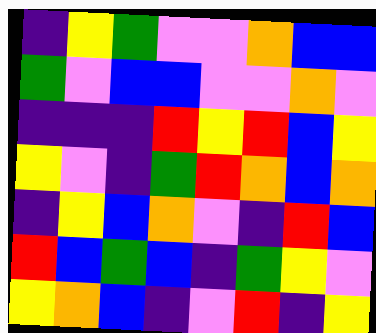[["indigo", "yellow", "green", "violet", "violet", "orange", "blue", "blue"], ["green", "violet", "blue", "blue", "violet", "violet", "orange", "violet"], ["indigo", "indigo", "indigo", "red", "yellow", "red", "blue", "yellow"], ["yellow", "violet", "indigo", "green", "red", "orange", "blue", "orange"], ["indigo", "yellow", "blue", "orange", "violet", "indigo", "red", "blue"], ["red", "blue", "green", "blue", "indigo", "green", "yellow", "violet"], ["yellow", "orange", "blue", "indigo", "violet", "red", "indigo", "yellow"]]